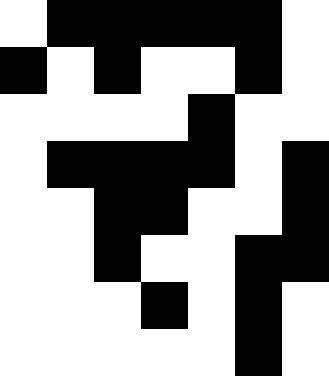[["white", "black", "black", "black", "black", "black", "white"], ["black", "white", "black", "white", "white", "black", "white"], ["white", "white", "white", "white", "black", "white", "white"], ["white", "black", "black", "black", "black", "white", "black"], ["white", "white", "black", "black", "white", "white", "black"], ["white", "white", "black", "white", "white", "black", "black"], ["white", "white", "white", "black", "white", "black", "white"], ["white", "white", "white", "white", "white", "black", "white"]]